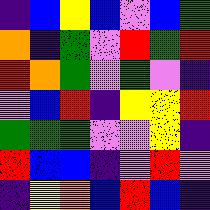[["indigo", "blue", "yellow", "blue", "violet", "blue", "green"], ["orange", "indigo", "green", "violet", "red", "green", "red"], ["red", "orange", "green", "violet", "green", "violet", "indigo"], ["violet", "blue", "red", "indigo", "yellow", "yellow", "red"], ["green", "green", "green", "violet", "violet", "yellow", "indigo"], ["red", "blue", "blue", "indigo", "violet", "red", "violet"], ["indigo", "yellow", "orange", "blue", "red", "blue", "indigo"]]